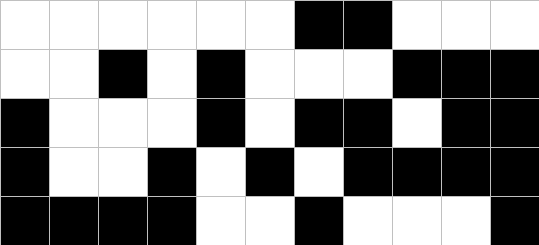[["white", "white", "white", "white", "white", "white", "black", "black", "white", "white", "white"], ["white", "white", "black", "white", "black", "white", "white", "white", "black", "black", "black"], ["black", "white", "white", "white", "black", "white", "black", "black", "white", "black", "black"], ["black", "white", "white", "black", "white", "black", "white", "black", "black", "black", "black"], ["black", "black", "black", "black", "white", "white", "black", "white", "white", "white", "black"]]